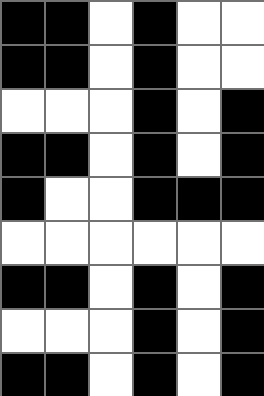[["black", "black", "white", "black", "white", "white"], ["black", "black", "white", "black", "white", "white"], ["white", "white", "white", "black", "white", "black"], ["black", "black", "white", "black", "white", "black"], ["black", "white", "white", "black", "black", "black"], ["white", "white", "white", "white", "white", "white"], ["black", "black", "white", "black", "white", "black"], ["white", "white", "white", "black", "white", "black"], ["black", "black", "white", "black", "white", "black"]]